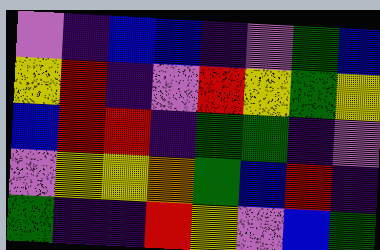[["violet", "indigo", "blue", "blue", "indigo", "violet", "green", "blue"], ["yellow", "red", "indigo", "violet", "red", "yellow", "green", "yellow"], ["blue", "red", "red", "indigo", "green", "green", "indigo", "violet"], ["violet", "yellow", "yellow", "orange", "green", "blue", "red", "indigo"], ["green", "indigo", "indigo", "red", "yellow", "violet", "blue", "green"]]